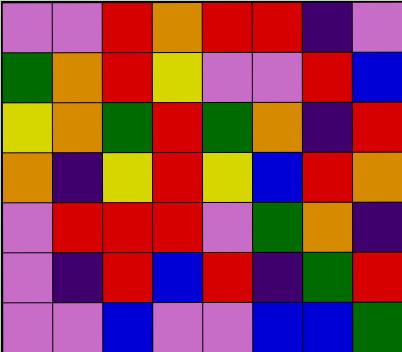[["violet", "violet", "red", "orange", "red", "red", "indigo", "violet"], ["green", "orange", "red", "yellow", "violet", "violet", "red", "blue"], ["yellow", "orange", "green", "red", "green", "orange", "indigo", "red"], ["orange", "indigo", "yellow", "red", "yellow", "blue", "red", "orange"], ["violet", "red", "red", "red", "violet", "green", "orange", "indigo"], ["violet", "indigo", "red", "blue", "red", "indigo", "green", "red"], ["violet", "violet", "blue", "violet", "violet", "blue", "blue", "green"]]